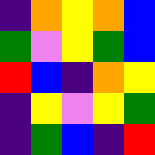[["indigo", "orange", "yellow", "orange", "blue"], ["green", "violet", "yellow", "green", "blue"], ["red", "blue", "indigo", "orange", "yellow"], ["indigo", "yellow", "violet", "yellow", "green"], ["indigo", "green", "blue", "indigo", "red"]]